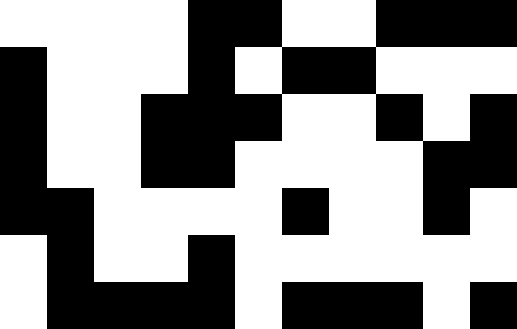[["white", "white", "white", "white", "black", "black", "white", "white", "black", "black", "black"], ["black", "white", "white", "white", "black", "white", "black", "black", "white", "white", "white"], ["black", "white", "white", "black", "black", "black", "white", "white", "black", "white", "black"], ["black", "white", "white", "black", "black", "white", "white", "white", "white", "black", "black"], ["black", "black", "white", "white", "white", "white", "black", "white", "white", "black", "white"], ["white", "black", "white", "white", "black", "white", "white", "white", "white", "white", "white"], ["white", "black", "black", "black", "black", "white", "black", "black", "black", "white", "black"]]